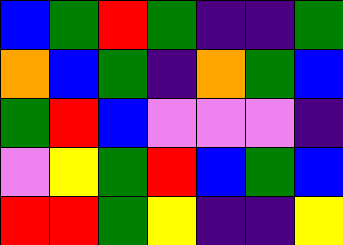[["blue", "green", "red", "green", "indigo", "indigo", "green"], ["orange", "blue", "green", "indigo", "orange", "green", "blue"], ["green", "red", "blue", "violet", "violet", "violet", "indigo"], ["violet", "yellow", "green", "red", "blue", "green", "blue"], ["red", "red", "green", "yellow", "indigo", "indigo", "yellow"]]